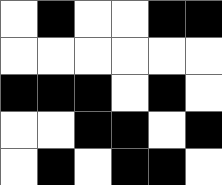[["white", "black", "white", "white", "black", "black"], ["white", "white", "white", "white", "white", "white"], ["black", "black", "black", "white", "black", "white"], ["white", "white", "black", "black", "white", "black"], ["white", "black", "white", "black", "black", "white"]]